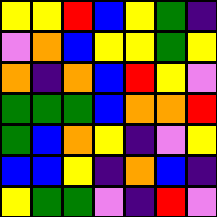[["yellow", "yellow", "red", "blue", "yellow", "green", "indigo"], ["violet", "orange", "blue", "yellow", "yellow", "green", "yellow"], ["orange", "indigo", "orange", "blue", "red", "yellow", "violet"], ["green", "green", "green", "blue", "orange", "orange", "red"], ["green", "blue", "orange", "yellow", "indigo", "violet", "yellow"], ["blue", "blue", "yellow", "indigo", "orange", "blue", "indigo"], ["yellow", "green", "green", "violet", "indigo", "red", "violet"]]